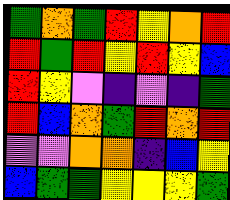[["green", "orange", "green", "red", "yellow", "orange", "red"], ["red", "green", "red", "yellow", "red", "yellow", "blue"], ["red", "yellow", "violet", "indigo", "violet", "indigo", "green"], ["red", "blue", "orange", "green", "red", "orange", "red"], ["violet", "violet", "orange", "orange", "indigo", "blue", "yellow"], ["blue", "green", "green", "yellow", "yellow", "yellow", "green"]]